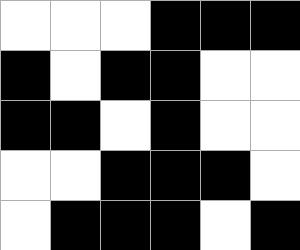[["white", "white", "white", "black", "black", "black"], ["black", "white", "black", "black", "white", "white"], ["black", "black", "white", "black", "white", "white"], ["white", "white", "black", "black", "black", "white"], ["white", "black", "black", "black", "white", "black"]]